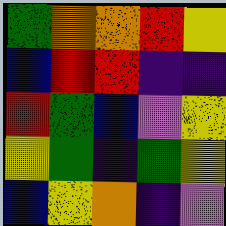[["green", "orange", "orange", "red", "yellow"], ["blue", "red", "red", "indigo", "indigo"], ["red", "green", "blue", "violet", "yellow"], ["yellow", "green", "indigo", "green", "yellow"], ["blue", "yellow", "orange", "indigo", "violet"]]